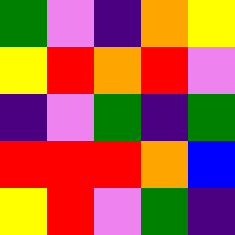[["green", "violet", "indigo", "orange", "yellow"], ["yellow", "red", "orange", "red", "violet"], ["indigo", "violet", "green", "indigo", "green"], ["red", "red", "red", "orange", "blue"], ["yellow", "red", "violet", "green", "indigo"]]